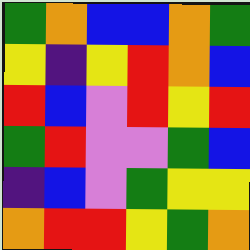[["green", "orange", "blue", "blue", "orange", "green"], ["yellow", "indigo", "yellow", "red", "orange", "blue"], ["red", "blue", "violet", "red", "yellow", "red"], ["green", "red", "violet", "violet", "green", "blue"], ["indigo", "blue", "violet", "green", "yellow", "yellow"], ["orange", "red", "red", "yellow", "green", "orange"]]